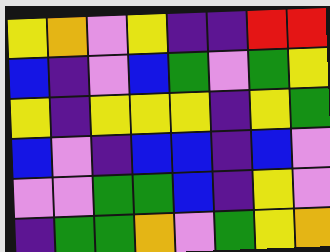[["yellow", "orange", "violet", "yellow", "indigo", "indigo", "red", "red"], ["blue", "indigo", "violet", "blue", "green", "violet", "green", "yellow"], ["yellow", "indigo", "yellow", "yellow", "yellow", "indigo", "yellow", "green"], ["blue", "violet", "indigo", "blue", "blue", "indigo", "blue", "violet"], ["violet", "violet", "green", "green", "blue", "indigo", "yellow", "violet"], ["indigo", "green", "green", "orange", "violet", "green", "yellow", "orange"]]